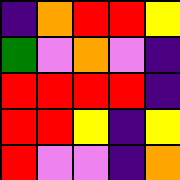[["indigo", "orange", "red", "red", "yellow"], ["green", "violet", "orange", "violet", "indigo"], ["red", "red", "red", "red", "indigo"], ["red", "red", "yellow", "indigo", "yellow"], ["red", "violet", "violet", "indigo", "orange"]]